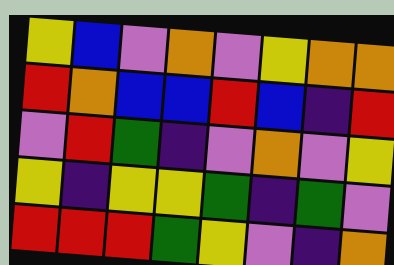[["yellow", "blue", "violet", "orange", "violet", "yellow", "orange", "orange"], ["red", "orange", "blue", "blue", "red", "blue", "indigo", "red"], ["violet", "red", "green", "indigo", "violet", "orange", "violet", "yellow"], ["yellow", "indigo", "yellow", "yellow", "green", "indigo", "green", "violet"], ["red", "red", "red", "green", "yellow", "violet", "indigo", "orange"]]